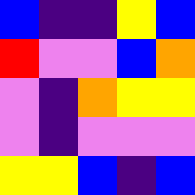[["blue", "indigo", "indigo", "yellow", "blue"], ["red", "violet", "violet", "blue", "orange"], ["violet", "indigo", "orange", "yellow", "yellow"], ["violet", "indigo", "violet", "violet", "violet"], ["yellow", "yellow", "blue", "indigo", "blue"]]